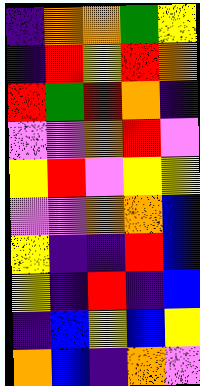[["indigo", "orange", "orange", "green", "yellow"], ["indigo", "red", "yellow", "red", "orange"], ["red", "green", "red", "orange", "indigo"], ["violet", "violet", "orange", "red", "violet"], ["yellow", "red", "violet", "yellow", "yellow"], ["violet", "violet", "orange", "orange", "blue"], ["yellow", "indigo", "indigo", "red", "blue"], ["yellow", "indigo", "red", "indigo", "blue"], ["indigo", "blue", "yellow", "blue", "yellow"], ["orange", "blue", "indigo", "orange", "violet"]]